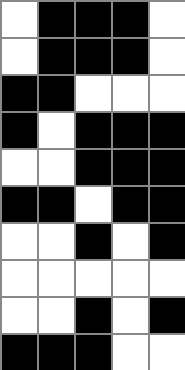[["white", "black", "black", "black", "white"], ["white", "black", "black", "black", "white"], ["black", "black", "white", "white", "white"], ["black", "white", "black", "black", "black"], ["white", "white", "black", "black", "black"], ["black", "black", "white", "black", "black"], ["white", "white", "black", "white", "black"], ["white", "white", "white", "white", "white"], ["white", "white", "black", "white", "black"], ["black", "black", "black", "white", "white"]]